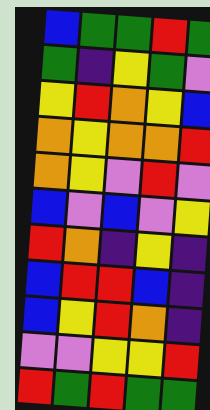[["blue", "green", "green", "red", "green"], ["green", "indigo", "yellow", "green", "violet"], ["yellow", "red", "orange", "yellow", "blue"], ["orange", "yellow", "orange", "orange", "red"], ["orange", "yellow", "violet", "red", "violet"], ["blue", "violet", "blue", "violet", "yellow"], ["red", "orange", "indigo", "yellow", "indigo"], ["blue", "red", "red", "blue", "indigo"], ["blue", "yellow", "red", "orange", "indigo"], ["violet", "violet", "yellow", "yellow", "red"], ["red", "green", "red", "green", "green"]]